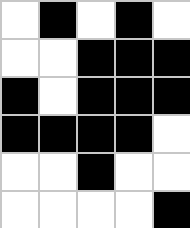[["white", "black", "white", "black", "white"], ["white", "white", "black", "black", "black"], ["black", "white", "black", "black", "black"], ["black", "black", "black", "black", "white"], ["white", "white", "black", "white", "white"], ["white", "white", "white", "white", "black"]]